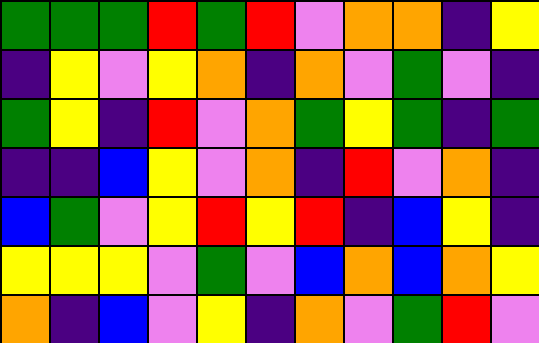[["green", "green", "green", "red", "green", "red", "violet", "orange", "orange", "indigo", "yellow"], ["indigo", "yellow", "violet", "yellow", "orange", "indigo", "orange", "violet", "green", "violet", "indigo"], ["green", "yellow", "indigo", "red", "violet", "orange", "green", "yellow", "green", "indigo", "green"], ["indigo", "indigo", "blue", "yellow", "violet", "orange", "indigo", "red", "violet", "orange", "indigo"], ["blue", "green", "violet", "yellow", "red", "yellow", "red", "indigo", "blue", "yellow", "indigo"], ["yellow", "yellow", "yellow", "violet", "green", "violet", "blue", "orange", "blue", "orange", "yellow"], ["orange", "indigo", "blue", "violet", "yellow", "indigo", "orange", "violet", "green", "red", "violet"]]